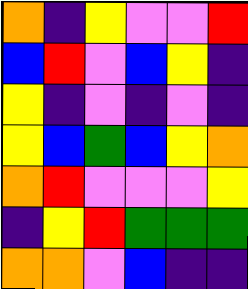[["orange", "indigo", "yellow", "violet", "violet", "red"], ["blue", "red", "violet", "blue", "yellow", "indigo"], ["yellow", "indigo", "violet", "indigo", "violet", "indigo"], ["yellow", "blue", "green", "blue", "yellow", "orange"], ["orange", "red", "violet", "violet", "violet", "yellow"], ["indigo", "yellow", "red", "green", "green", "green"], ["orange", "orange", "violet", "blue", "indigo", "indigo"]]